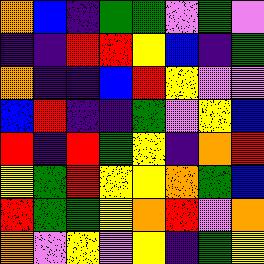[["orange", "blue", "indigo", "green", "green", "violet", "green", "violet"], ["indigo", "indigo", "red", "red", "yellow", "blue", "indigo", "green"], ["orange", "indigo", "indigo", "blue", "red", "yellow", "violet", "violet"], ["blue", "red", "indigo", "indigo", "green", "violet", "yellow", "blue"], ["red", "indigo", "red", "green", "yellow", "indigo", "orange", "red"], ["yellow", "green", "red", "yellow", "yellow", "orange", "green", "blue"], ["red", "green", "green", "yellow", "orange", "red", "violet", "orange"], ["orange", "violet", "yellow", "violet", "yellow", "indigo", "green", "yellow"]]